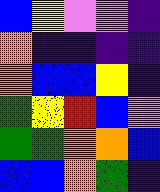[["blue", "yellow", "violet", "violet", "indigo"], ["orange", "indigo", "indigo", "indigo", "indigo"], ["orange", "blue", "blue", "yellow", "indigo"], ["green", "yellow", "red", "blue", "violet"], ["green", "green", "orange", "orange", "blue"], ["blue", "blue", "orange", "green", "indigo"]]